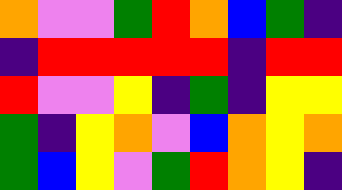[["orange", "violet", "violet", "green", "red", "orange", "blue", "green", "indigo"], ["indigo", "red", "red", "red", "red", "red", "indigo", "red", "red"], ["red", "violet", "violet", "yellow", "indigo", "green", "indigo", "yellow", "yellow"], ["green", "indigo", "yellow", "orange", "violet", "blue", "orange", "yellow", "orange"], ["green", "blue", "yellow", "violet", "green", "red", "orange", "yellow", "indigo"]]